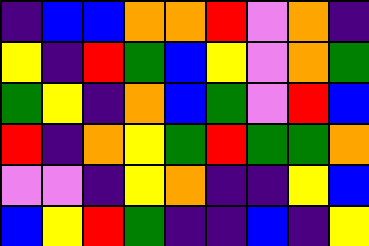[["indigo", "blue", "blue", "orange", "orange", "red", "violet", "orange", "indigo"], ["yellow", "indigo", "red", "green", "blue", "yellow", "violet", "orange", "green"], ["green", "yellow", "indigo", "orange", "blue", "green", "violet", "red", "blue"], ["red", "indigo", "orange", "yellow", "green", "red", "green", "green", "orange"], ["violet", "violet", "indigo", "yellow", "orange", "indigo", "indigo", "yellow", "blue"], ["blue", "yellow", "red", "green", "indigo", "indigo", "blue", "indigo", "yellow"]]